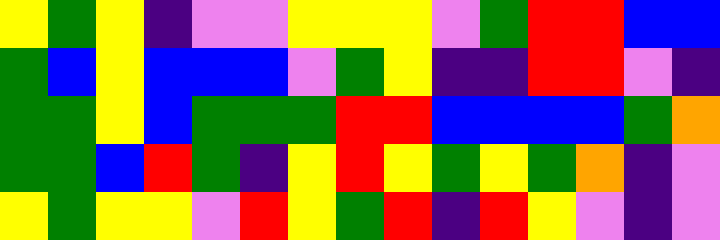[["yellow", "green", "yellow", "indigo", "violet", "violet", "yellow", "yellow", "yellow", "violet", "green", "red", "red", "blue", "blue"], ["green", "blue", "yellow", "blue", "blue", "blue", "violet", "green", "yellow", "indigo", "indigo", "red", "red", "violet", "indigo"], ["green", "green", "yellow", "blue", "green", "green", "green", "red", "red", "blue", "blue", "blue", "blue", "green", "orange"], ["green", "green", "blue", "red", "green", "indigo", "yellow", "red", "yellow", "green", "yellow", "green", "orange", "indigo", "violet"], ["yellow", "green", "yellow", "yellow", "violet", "red", "yellow", "green", "red", "indigo", "red", "yellow", "violet", "indigo", "violet"]]